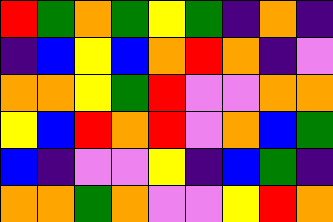[["red", "green", "orange", "green", "yellow", "green", "indigo", "orange", "indigo"], ["indigo", "blue", "yellow", "blue", "orange", "red", "orange", "indigo", "violet"], ["orange", "orange", "yellow", "green", "red", "violet", "violet", "orange", "orange"], ["yellow", "blue", "red", "orange", "red", "violet", "orange", "blue", "green"], ["blue", "indigo", "violet", "violet", "yellow", "indigo", "blue", "green", "indigo"], ["orange", "orange", "green", "orange", "violet", "violet", "yellow", "red", "orange"]]